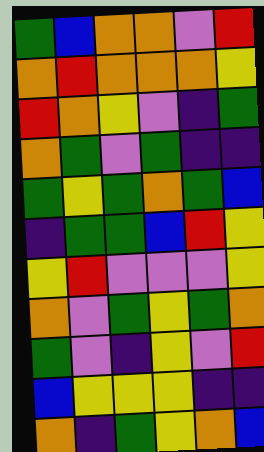[["green", "blue", "orange", "orange", "violet", "red"], ["orange", "red", "orange", "orange", "orange", "yellow"], ["red", "orange", "yellow", "violet", "indigo", "green"], ["orange", "green", "violet", "green", "indigo", "indigo"], ["green", "yellow", "green", "orange", "green", "blue"], ["indigo", "green", "green", "blue", "red", "yellow"], ["yellow", "red", "violet", "violet", "violet", "yellow"], ["orange", "violet", "green", "yellow", "green", "orange"], ["green", "violet", "indigo", "yellow", "violet", "red"], ["blue", "yellow", "yellow", "yellow", "indigo", "indigo"], ["orange", "indigo", "green", "yellow", "orange", "blue"]]